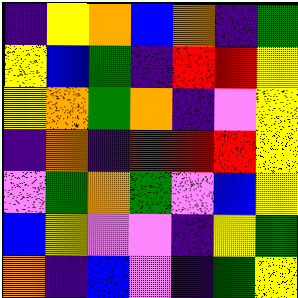[["indigo", "yellow", "orange", "blue", "orange", "indigo", "green"], ["yellow", "blue", "green", "indigo", "red", "red", "yellow"], ["yellow", "orange", "green", "orange", "indigo", "violet", "yellow"], ["indigo", "orange", "indigo", "red", "red", "red", "yellow"], ["violet", "green", "orange", "green", "violet", "blue", "yellow"], ["blue", "yellow", "violet", "violet", "indigo", "yellow", "green"], ["orange", "indigo", "blue", "violet", "indigo", "green", "yellow"]]